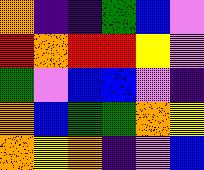[["orange", "indigo", "indigo", "green", "blue", "violet"], ["red", "orange", "red", "red", "yellow", "violet"], ["green", "violet", "blue", "blue", "violet", "indigo"], ["orange", "blue", "green", "green", "orange", "yellow"], ["orange", "yellow", "orange", "indigo", "violet", "blue"]]